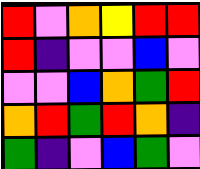[["red", "violet", "orange", "yellow", "red", "red"], ["red", "indigo", "violet", "violet", "blue", "violet"], ["violet", "violet", "blue", "orange", "green", "red"], ["orange", "red", "green", "red", "orange", "indigo"], ["green", "indigo", "violet", "blue", "green", "violet"]]